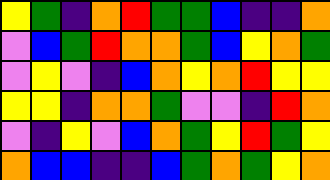[["yellow", "green", "indigo", "orange", "red", "green", "green", "blue", "indigo", "indigo", "orange"], ["violet", "blue", "green", "red", "orange", "orange", "green", "blue", "yellow", "orange", "green"], ["violet", "yellow", "violet", "indigo", "blue", "orange", "yellow", "orange", "red", "yellow", "yellow"], ["yellow", "yellow", "indigo", "orange", "orange", "green", "violet", "violet", "indigo", "red", "orange"], ["violet", "indigo", "yellow", "violet", "blue", "orange", "green", "yellow", "red", "green", "yellow"], ["orange", "blue", "blue", "indigo", "indigo", "blue", "green", "orange", "green", "yellow", "orange"]]